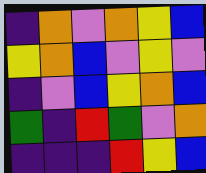[["indigo", "orange", "violet", "orange", "yellow", "blue"], ["yellow", "orange", "blue", "violet", "yellow", "violet"], ["indigo", "violet", "blue", "yellow", "orange", "blue"], ["green", "indigo", "red", "green", "violet", "orange"], ["indigo", "indigo", "indigo", "red", "yellow", "blue"]]